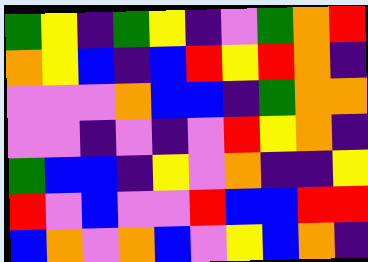[["green", "yellow", "indigo", "green", "yellow", "indigo", "violet", "green", "orange", "red"], ["orange", "yellow", "blue", "indigo", "blue", "red", "yellow", "red", "orange", "indigo"], ["violet", "violet", "violet", "orange", "blue", "blue", "indigo", "green", "orange", "orange"], ["violet", "violet", "indigo", "violet", "indigo", "violet", "red", "yellow", "orange", "indigo"], ["green", "blue", "blue", "indigo", "yellow", "violet", "orange", "indigo", "indigo", "yellow"], ["red", "violet", "blue", "violet", "violet", "red", "blue", "blue", "red", "red"], ["blue", "orange", "violet", "orange", "blue", "violet", "yellow", "blue", "orange", "indigo"]]